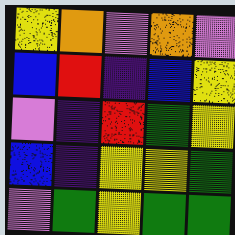[["yellow", "orange", "violet", "orange", "violet"], ["blue", "red", "indigo", "blue", "yellow"], ["violet", "indigo", "red", "green", "yellow"], ["blue", "indigo", "yellow", "yellow", "green"], ["violet", "green", "yellow", "green", "green"]]